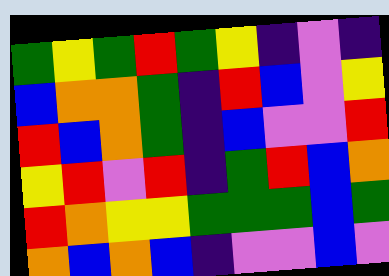[["green", "yellow", "green", "red", "green", "yellow", "indigo", "violet", "indigo"], ["blue", "orange", "orange", "green", "indigo", "red", "blue", "violet", "yellow"], ["red", "blue", "orange", "green", "indigo", "blue", "violet", "violet", "red"], ["yellow", "red", "violet", "red", "indigo", "green", "red", "blue", "orange"], ["red", "orange", "yellow", "yellow", "green", "green", "green", "blue", "green"], ["orange", "blue", "orange", "blue", "indigo", "violet", "violet", "blue", "violet"]]